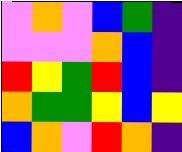[["violet", "orange", "violet", "blue", "green", "indigo"], ["violet", "violet", "violet", "orange", "blue", "indigo"], ["red", "yellow", "green", "red", "blue", "indigo"], ["orange", "green", "green", "yellow", "blue", "yellow"], ["blue", "orange", "violet", "red", "orange", "indigo"]]